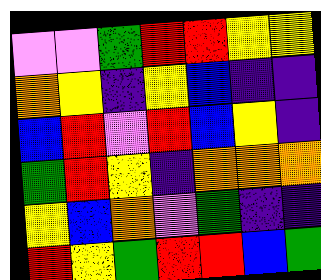[["violet", "violet", "green", "red", "red", "yellow", "yellow"], ["orange", "yellow", "indigo", "yellow", "blue", "indigo", "indigo"], ["blue", "red", "violet", "red", "blue", "yellow", "indigo"], ["green", "red", "yellow", "indigo", "orange", "orange", "orange"], ["yellow", "blue", "orange", "violet", "green", "indigo", "indigo"], ["red", "yellow", "green", "red", "red", "blue", "green"]]